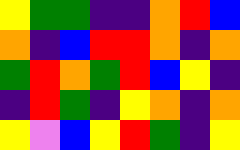[["yellow", "green", "green", "indigo", "indigo", "orange", "red", "blue"], ["orange", "indigo", "blue", "red", "red", "orange", "indigo", "orange"], ["green", "red", "orange", "green", "red", "blue", "yellow", "indigo"], ["indigo", "red", "green", "indigo", "yellow", "orange", "indigo", "orange"], ["yellow", "violet", "blue", "yellow", "red", "green", "indigo", "yellow"]]